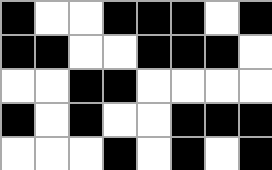[["black", "white", "white", "black", "black", "black", "white", "black"], ["black", "black", "white", "white", "black", "black", "black", "white"], ["white", "white", "black", "black", "white", "white", "white", "white"], ["black", "white", "black", "white", "white", "black", "black", "black"], ["white", "white", "white", "black", "white", "black", "white", "black"]]